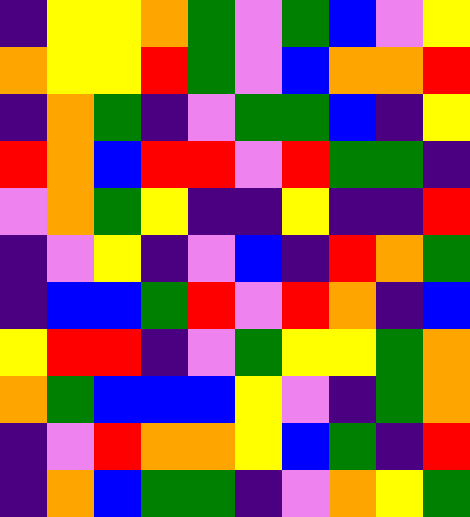[["indigo", "yellow", "yellow", "orange", "green", "violet", "green", "blue", "violet", "yellow"], ["orange", "yellow", "yellow", "red", "green", "violet", "blue", "orange", "orange", "red"], ["indigo", "orange", "green", "indigo", "violet", "green", "green", "blue", "indigo", "yellow"], ["red", "orange", "blue", "red", "red", "violet", "red", "green", "green", "indigo"], ["violet", "orange", "green", "yellow", "indigo", "indigo", "yellow", "indigo", "indigo", "red"], ["indigo", "violet", "yellow", "indigo", "violet", "blue", "indigo", "red", "orange", "green"], ["indigo", "blue", "blue", "green", "red", "violet", "red", "orange", "indigo", "blue"], ["yellow", "red", "red", "indigo", "violet", "green", "yellow", "yellow", "green", "orange"], ["orange", "green", "blue", "blue", "blue", "yellow", "violet", "indigo", "green", "orange"], ["indigo", "violet", "red", "orange", "orange", "yellow", "blue", "green", "indigo", "red"], ["indigo", "orange", "blue", "green", "green", "indigo", "violet", "orange", "yellow", "green"]]